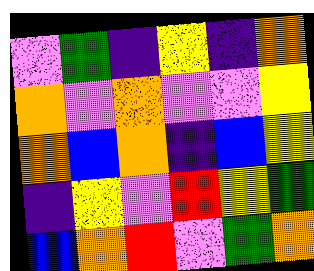[["violet", "green", "indigo", "yellow", "indigo", "orange"], ["orange", "violet", "orange", "violet", "violet", "yellow"], ["orange", "blue", "orange", "indigo", "blue", "yellow"], ["indigo", "yellow", "violet", "red", "yellow", "green"], ["blue", "orange", "red", "violet", "green", "orange"]]